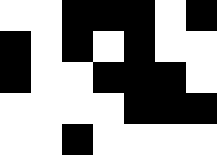[["white", "white", "black", "black", "black", "white", "black"], ["black", "white", "black", "white", "black", "white", "white"], ["black", "white", "white", "black", "black", "black", "white"], ["white", "white", "white", "white", "black", "black", "black"], ["white", "white", "black", "white", "white", "white", "white"]]